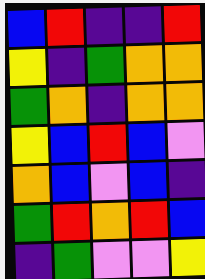[["blue", "red", "indigo", "indigo", "red"], ["yellow", "indigo", "green", "orange", "orange"], ["green", "orange", "indigo", "orange", "orange"], ["yellow", "blue", "red", "blue", "violet"], ["orange", "blue", "violet", "blue", "indigo"], ["green", "red", "orange", "red", "blue"], ["indigo", "green", "violet", "violet", "yellow"]]